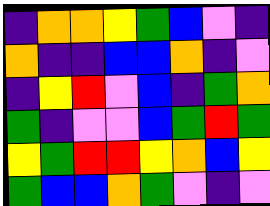[["indigo", "orange", "orange", "yellow", "green", "blue", "violet", "indigo"], ["orange", "indigo", "indigo", "blue", "blue", "orange", "indigo", "violet"], ["indigo", "yellow", "red", "violet", "blue", "indigo", "green", "orange"], ["green", "indigo", "violet", "violet", "blue", "green", "red", "green"], ["yellow", "green", "red", "red", "yellow", "orange", "blue", "yellow"], ["green", "blue", "blue", "orange", "green", "violet", "indigo", "violet"]]